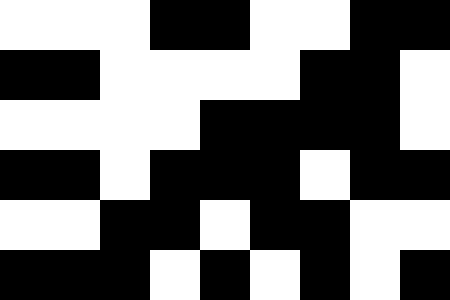[["white", "white", "white", "black", "black", "white", "white", "black", "black"], ["black", "black", "white", "white", "white", "white", "black", "black", "white"], ["white", "white", "white", "white", "black", "black", "black", "black", "white"], ["black", "black", "white", "black", "black", "black", "white", "black", "black"], ["white", "white", "black", "black", "white", "black", "black", "white", "white"], ["black", "black", "black", "white", "black", "white", "black", "white", "black"]]